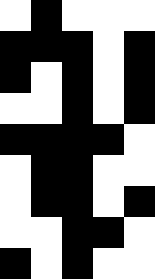[["white", "black", "white", "white", "white"], ["black", "black", "black", "white", "black"], ["black", "white", "black", "white", "black"], ["white", "white", "black", "white", "black"], ["black", "black", "black", "black", "white"], ["white", "black", "black", "white", "white"], ["white", "black", "black", "white", "black"], ["white", "white", "black", "black", "white"], ["black", "white", "black", "white", "white"]]